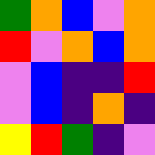[["green", "orange", "blue", "violet", "orange"], ["red", "violet", "orange", "blue", "orange"], ["violet", "blue", "indigo", "indigo", "red"], ["violet", "blue", "indigo", "orange", "indigo"], ["yellow", "red", "green", "indigo", "violet"]]